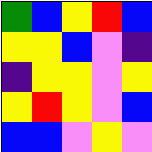[["green", "blue", "yellow", "red", "blue"], ["yellow", "yellow", "blue", "violet", "indigo"], ["indigo", "yellow", "yellow", "violet", "yellow"], ["yellow", "red", "yellow", "violet", "blue"], ["blue", "blue", "violet", "yellow", "violet"]]